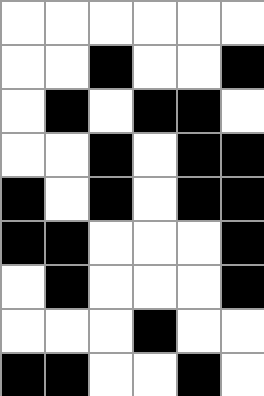[["white", "white", "white", "white", "white", "white"], ["white", "white", "black", "white", "white", "black"], ["white", "black", "white", "black", "black", "white"], ["white", "white", "black", "white", "black", "black"], ["black", "white", "black", "white", "black", "black"], ["black", "black", "white", "white", "white", "black"], ["white", "black", "white", "white", "white", "black"], ["white", "white", "white", "black", "white", "white"], ["black", "black", "white", "white", "black", "white"]]